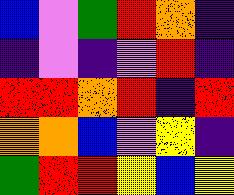[["blue", "violet", "green", "red", "orange", "indigo"], ["indigo", "violet", "indigo", "violet", "red", "indigo"], ["red", "red", "orange", "red", "indigo", "red"], ["orange", "orange", "blue", "violet", "yellow", "indigo"], ["green", "red", "red", "yellow", "blue", "yellow"]]